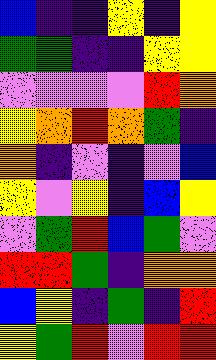[["blue", "indigo", "indigo", "yellow", "indigo", "yellow"], ["green", "green", "indigo", "indigo", "yellow", "yellow"], ["violet", "violet", "violet", "violet", "red", "orange"], ["yellow", "orange", "red", "orange", "green", "indigo"], ["orange", "indigo", "violet", "indigo", "violet", "blue"], ["yellow", "violet", "yellow", "indigo", "blue", "yellow"], ["violet", "green", "red", "blue", "green", "violet"], ["red", "red", "green", "indigo", "orange", "orange"], ["blue", "yellow", "indigo", "green", "indigo", "red"], ["yellow", "green", "red", "violet", "red", "red"]]